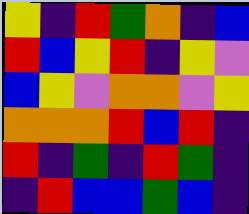[["yellow", "indigo", "red", "green", "orange", "indigo", "blue"], ["red", "blue", "yellow", "red", "indigo", "yellow", "violet"], ["blue", "yellow", "violet", "orange", "orange", "violet", "yellow"], ["orange", "orange", "orange", "red", "blue", "red", "indigo"], ["red", "indigo", "green", "indigo", "red", "green", "indigo"], ["indigo", "red", "blue", "blue", "green", "blue", "indigo"]]